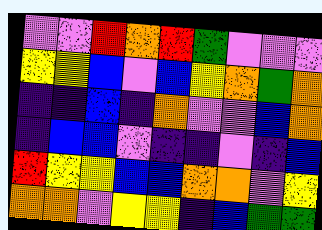[["violet", "violet", "red", "orange", "red", "green", "violet", "violet", "violet"], ["yellow", "yellow", "blue", "violet", "blue", "yellow", "orange", "green", "orange"], ["indigo", "indigo", "blue", "indigo", "orange", "violet", "violet", "blue", "orange"], ["indigo", "blue", "blue", "violet", "indigo", "indigo", "violet", "indigo", "blue"], ["red", "yellow", "yellow", "blue", "blue", "orange", "orange", "violet", "yellow"], ["orange", "orange", "violet", "yellow", "yellow", "indigo", "blue", "green", "green"]]